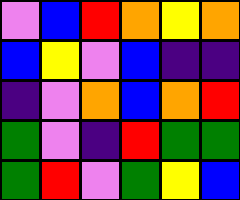[["violet", "blue", "red", "orange", "yellow", "orange"], ["blue", "yellow", "violet", "blue", "indigo", "indigo"], ["indigo", "violet", "orange", "blue", "orange", "red"], ["green", "violet", "indigo", "red", "green", "green"], ["green", "red", "violet", "green", "yellow", "blue"]]